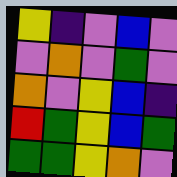[["yellow", "indigo", "violet", "blue", "violet"], ["violet", "orange", "violet", "green", "violet"], ["orange", "violet", "yellow", "blue", "indigo"], ["red", "green", "yellow", "blue", "green"], ["green", "green", "yellow", "orange", "violet"]]